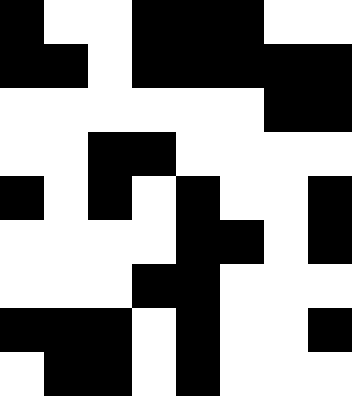[["black", "white", "white", "black", "black", "black", "white", "white"], ["black", "black", "white", "black", "black", "black", "black", "black"], ["white", "white", "white", "white", "white", "white", "black", "black"], ["white", "white", "black", "black", "white", "white", "white", "white"], ["black", "white", "black", "white", "black", "white", "white", "black"], ["white", "white", "white", "white", "black", "black", "white", "black"], ["white", "white", "white", "black", "black", "white", "white", "white"], ["black", "black", "black", "white", "black", "white", "white", "black"], ["white", "black", "black", "white", "black", "white", "white", "white"]]